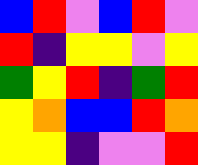[["blue", "red", "violet", "blue", "red", "violet"], ["red", "indigo", "yellow", "yellow", "violet", "yellow"], ["green", "yellow", "red", "indigo", "green", "red"], ["yellow", "orange", "blue", "blue", "red", "orange"], ["yellow", "yellow", "indigo", "violet", "violet", "red"]]